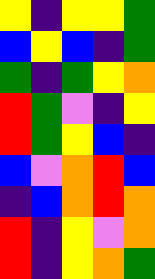[["yellow", "indigo", "yellow", "yellow", "green"], ["blue", "yellow", "blue", "indigo", "green"], ["green", "indigo", "green", "yellow", "orange"], ["red", "green", "violet", "indigo", "yellow"], ["red", "green", "yellow", "blue", "indigo"], ["blue", "violet", "orange", "red", "blue"], ["indigo", "blue", "orange", "red", "orange"], ["red", "indigo", "yellow", "violet", "orange"], ["red", "indigo", "yellow", "orange", "green"]]